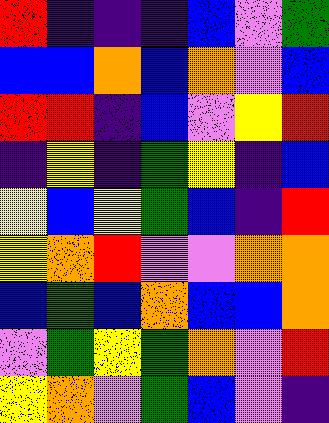[["red", "indigo", "indigo", "indigo", "blue", "violet", "green"], ["blue", "blue", "orange", "blue", "orange", "violet", "blue"], ["red", "red", "indigo", "blue", "violet", "yellow", "red"], ["indigo", "yellow", "indigo", "green", "yellow", "indigo", "blue"], ["yellow", "blue", "yellow", "green", "blue", "indigo", "red"], ["yellow", "orange", "red", "violet", "violet", "orange", "orange"], ["blue", "green", "blue", "orange", "blue", "blue", "orange"], ["violet", "green", "yellow", "green", "orange", "violet", "red"], ["yellow", "orange", "violet", "green", "blue", "violet", "indigo"]]